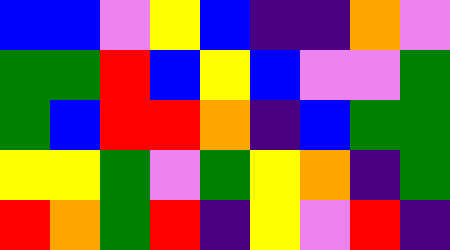[["blue", "blue", "violet", "yellow", "blue", "indigo", "indigo", "orange", "violet"], ["green", "green", "red", "blue", "yellow", "blue", "violet", "violet", "green"], ["green", "blue", "red", "red", "orange", "indigo", "blue", "green", "green"], ["yellow", "yellow", "green", "violet", "green", "yellow", "orange", "indigo", "green"], ["red", "orange", "green", "red", "indigo", "yellow", "violet", "red", "indigo"]]